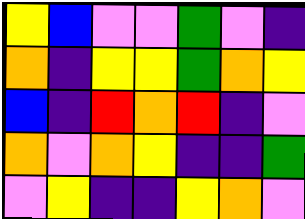[["yellow", "blue", "violet", "violet", "green", "violet", "indigo"], ["orange", "indigo", "yellow", "yellow", "green", "orange", "yellow"], ["blue", "indigo", "red", "orange", "red", "indigo", "violet"], ["orange", "violet", "orange", "yellow", "indigo", "indigo", "green"], ["violet", "yellow", "indigo", "indigo", "yellow", "orange", "violet"]]